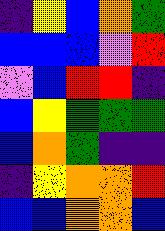[["indigo", "yellow", "blue", "orange", "green"], ["blue", "blue", "blue", "violet", "red"], ["violet", "blue", "red", "red", "indigo"], ["blue", "yellow", "green", "green", "green"], ["blue", "orange", "green", "indigo", "indigo"], ["indigo", "yellow", "orange", "orange", "red"], ["blue", "blue", "orange", "orange", "blue"]]